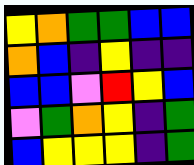[["yellow", "orange", "green", "green", "blue", "blue"], ["orange", "blue", "indigo", "yellow", "indigo", "indigo"], ["blue", "blue", "violet", "red", "yellow", "blue"], ["violet", "green", "orange", "yellow", "indigo", "green"], ["blue", "yellow", "yellow", "yellow", "indigo", "green"]]